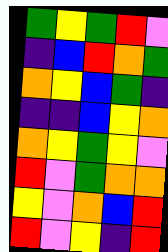[["green", "yellow", "green", "red", "violet"], ["indigo", "blue", "red", "orange", "green"], ["orange", "yellow", "blue", "green", "indigo"], ["indigo", "indigo", "blue", "yellow", "orange"], ["orange", "yellow", "green", "yellow", "violet"], ["red", "violet", "green", "orange", "orange"], ["yellow", "violet", "orange", "blue", "red"], ["red", "violet", "yellow", "indigo", "red"]]